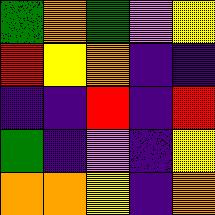[["green", "orange", "green", "violet", "yellow"], ["red", "yellow", "orange", "indigo", "indigo"], ["indigo", "indigo", "red", "indigo", "red"], ["green", "indigo", "violet", "indigo", "yellow"], ["orange", "orange", "yellow", "indigo", "orange"]]